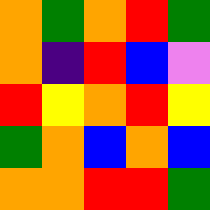[["orange", "green", "orange", "red", "green"], ["orange", "indigo", "red", "blue", "violet"], ["red", "yellow", "orange", "red", "yellow"], ["green", "orange", "blue", "orange", "blue"], ["orange", "orange", "red", "red", "green"]]